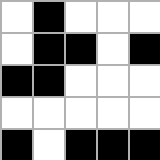[["white", "black", "white", "white", "white"], ["white", "black", "black", "white", "black"], ["black", "black", "white", "white", "white"], ["white", "white", "white", "white", "white"], ["black", "white", "black", "black", "black"]]